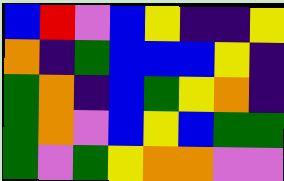[["blue", "red", "violet", "blue", "yellow", "indigo", "indigo", "yellow"], ["orange", "indigo", "green", "blue", "blue", "blue", "yellow", "indigo"], ["green", "orange", "indigo", "blue", "green", "yellow", "orange", "indigo"], ["green", "orange", "violet", "blue", "yellow", "blue", "green", "green"], ["green", "violet", "green", "yellow", "orange", "orange", "violet", "violet"]]